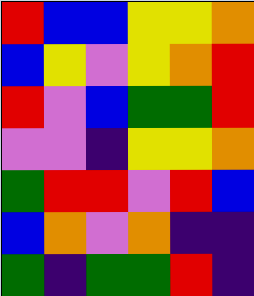[["red", "blue", "blue", "yellow", "yellow", "orange"], ["blue", "yellow", "violet", "yellow", "orange", "red"], ["red", "violet", "blue", "green", "green", "red"], ["violet", "violet", "indigo", "yellow", "yellow", "orange"], ["green", "red", "red", "violet", "red", "blue"], ["blue", "orange", "violet", "orange", "indigo", "indigo"], ["green", "indigo", "green", "green", "red", "indigo"]]